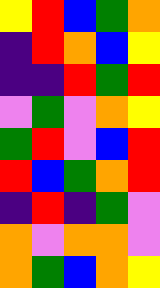[["yellow", "red", "blue", "green", "orange"], ["indigo", "red", "orange", "blue", "yellow"], ["indigo", "indigo", "red", "green", "red"], ["violet", "green", "violet", "orange", "yellow"], ["green", "red", "violet", "blue", "red"], ["red", "blue", "green", "orange", "red"], ["indigo", "red", "indigo", "green", "violet"], ["orange", "violet", "orange", "orange", "violet"], ["orange", "green", "blue", "orange", "yellow"]]